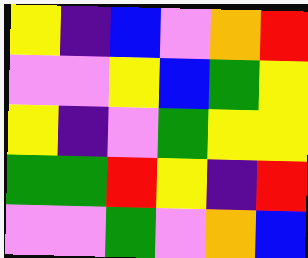[["yellow", "indigo", "blue", "violet", "orange", "red"], ["violet", "violet", "yellow", "blue", "green", "yellow"], ["yellow", "indigo", "violet", "green", "yellow", "yellow"], ["green", "green", "red", "yellow", "indigo", "red"], ["violet", "violet", "green", "violet", "orange", "blue"]]